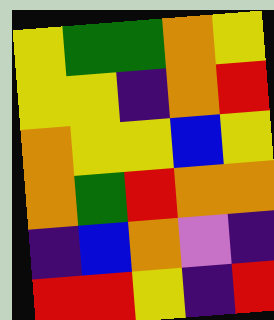[["yellow", "green", "green", "orange", "yellow"], ["yellow", "yellow", "indigo", "orange", "red"], ["orange", "yellow", "yellow", "blue", "yellow"], ["orange", "green", "red", "orange", "orange"], ["indigo", "blue", "orange", "violet", "indigo"], ["red", "red", "yellow", "indigo", "red"]]